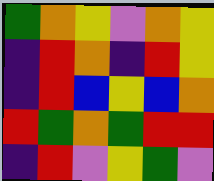[["green", "orange", "yellow", "violet", "orange", "yellow"], ["indigo", "red", "orange", "indigo", "red", "yellow"], ["indigo", "red", "blue", "yellow", "blue", "orange"], ["red", "green", "orange", "green", "red", "red"], ["indigo", "red", "violet", "yellow", "green", "violet"]]